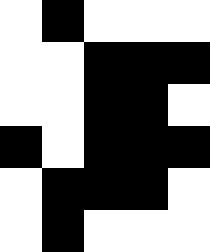[["white", "black", "white", "white", "white"], ["white", "white", "black", "black", "black"], ["white", "white", "black", "black", "white"], ["black", "white", "black", "black", "black"], ["white", "black", "black", "black", "white"], ["white", "black", "white", "white", "white"]]